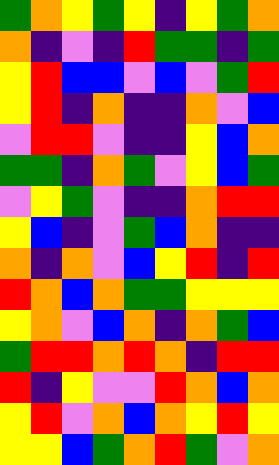[["green", "orange", "yellow", "green", "yellow", "indigo", "yellow", "green", "orange"], ["orange", "indigo", "violet", "indigo", "red", "green", "green", "indigo", "green"], ["yellow", "red", "blue", "blue", "violet", "blue", "violet", "green", "red"], ["yellow", "red", "indigo", "orange", "indigo", "indigo", "orange", "violet", "blue"], ["violet", "red", "red", "violet", "indigo", "indigo", "yellow", "blue", "orange"], ["green", "green", "indigo", "orange", "green", "violet", "yellow", "blue", "green"], ["violet", "yellow", "green", "violet", "indigo", "indigo", "orange", "red", "red"], ["yellow", "blue", "indigo", "violet", "green", "blue", "orange", "indigo", "indigo"], ["orange", "indigo", "orange", "violet", "blue", "yellow", "red", "indigo", "red"], ["red", "orange", "blue", "orange", "green", "green", "yellow", "yellow", "yellow"], ["yellow", "orange", "violet", "blue", "orange", "indigo", "orange", "green", "blue"], ["green", "red", "red", "orange", "red", "orange", "indigo", "red", "red"], ["red", "indigo", "yellow", "violet", "violet", "red", "orange", "blue", "orange"], ["yellow", "red", "violet", "orange", "blue", "orange", "yellow", "red", "yellow"], ["yellow", "yellow", "blue", "green", "orange", "red", "green", "violet", "orange"]]